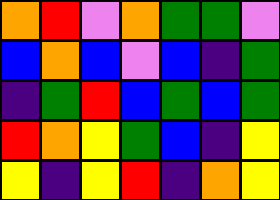[["orange", "red", "violet", "orange", "green", "green", "violet"], ["blue", "orange", "blue", "violet", "blue", "indigo", "green"], ["indigo", "green", "red", "blue", "green", "blue", "green"], ["red", "orange", "yellow", "green", "blue", "indigo", "yellow"], ["yellow", "indigo", "yellow", "red", "indigo", "orange", "yellow"]]